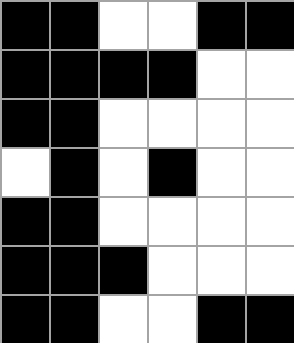[["black", "black", "white", "white", "black", "black"], ["black", "black", "black", "black", "white", "white"], ["black", "black", "white", "white", "white", "white"], ["white", "black", "white", "black", "white", "white"], ["black", "black", "white", "white", "white", "white"], ["black", "black", "black", "white", "white", "white"], ["black", "black", "white", "white", "black", "black"]]